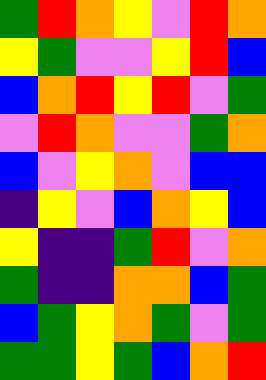[["green", "red", "orange", "yellow", "violet", "red", "orange"], ["yellow", "green", "violet", "violet", "yellow", "red", "blue"], ["blue", "orange", "red", "yellow", "red", "violet", "green"], ["violet", "red", "orange", "violet", "violet", "green", "orange"], ["blue", "violet", "yellow", "orange", "violet", "blue", "blue"], ["indigo", "yellow", "violet", "blue", "orange", "yellow", "blue"], ["yellow", "indigo", "indigo", "green", "red", "violet", "orange"], ["green", "indigo", "indigo", "orange", "orange", "blue", "green"], ["blue", "green", "yellow", "orange", "green", "violet", "green"], ["green", "green", "yellow", "green", "blue", "orange", "red"]]